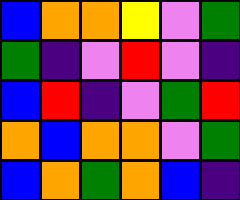[["blue", "orange", "orange", "yellow", "violet", "green"], ["green", "indigo", "violet", "red", "violet", "indigo"], ["blue", "red", "indigo", "violet", "green", "red"], ["orange", "blue", "orange", "orange", "violet", "green"], ["blue", "orange", "green", "orange", "blue", "indigo"]]